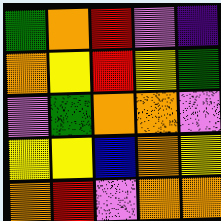[["green", "orange", "red", "violet", "indigo"], ["orange", "yellow", "red", "yellow", "green"], ["violet", "green", "orange", "orange", "violet"], ["yellow", "yellow", "blue", "orange", "yellow"], ["orange", "red", "violet", "orange", "orange"]]